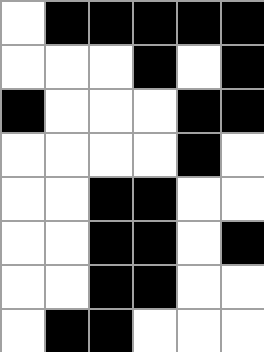[["white", "black", "black", "black", "black", "black"], ["white", "white", "white", "black", "white", "black"], ["black", "white", "white", "white", "black", "black"], ["white", "white", "white", "white", "black", "white"], ["white", "white", "black", "black", "white", "white"], ["white", "white", "black", "black", "white", "black"], ["white", "white", "black", "black", "white", "white"], ["white", "black", "black", "white", "white", "white"]]